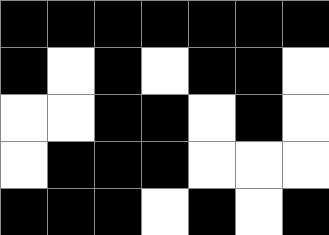[["black", "black", "black", "black", "black", "black", "black"], ["black", "white", "black", "white", "black", "black", "white"], ["white", "white", "black", "black", "white", "black", "white"], ["white", "black", "black", "black", "white", "white", "white"], ["black", "black", "black", "white", "black", "white", "black"]]